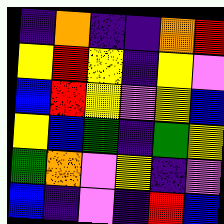[["indigo", "orange", "indigo", "indigo", "orange", "red"], ["yellow", "red", "yellow", "indigo", "yellow", "violet"], ["blue", "red", "yellow", "violet", "yellow", "blue"], ["yellow", "blue", "green", "indigo", "green", "yellow"], ["green", "orange", "violet", "yellow", "indigo", "violet"], ["blue", "indigo", "violet", "indigo", "red", "blue"]]